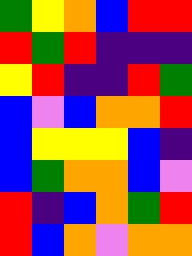[["green", "yellow", "orange", "blue", "red", "red"], ["red", "green", "red", "indigo", "indigo", "indigo"], ["yellow", "red", "indigo", "indigo", "red", "green"], ["blue", "violet", "blue", "orange", "orange", "red"], ["blue", "yellow", "yellow", "yellow", "blue", "indigo"], ["blue", "green", "orange", "orange", "blue", "violet"], ["red", "indigo", "blue", "orange", "green", "red"], ["red", "blue", "orange", "violet", "orange", "orange"]]